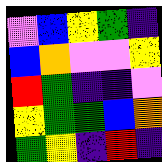[["violet", "blue", "yellow", "green", "indigo"], ["blue", "orange", "violet", "violet", "yellow"], ["red", "green", "indigo", "indigo", "violet"], ["yellow", "green", "green", "blue", "orange"], ["green", "yellow", "indigo", "red", "indigo"]]